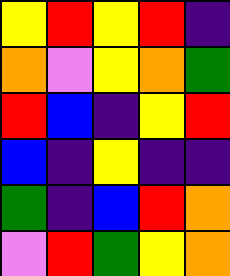[["yellow", "red", "yellow", "red", "indigo"], ["orange", "violet", "yellow", "orange", "green"], ["red", "blue", "indigo", "yellow", "red"], ["blue", "indigo", "yellow", "indigo", "indigo"], ["green", "indigo", "blue", "red", "orange"], ["violet", "red", "green", "yellow", "orange"]]